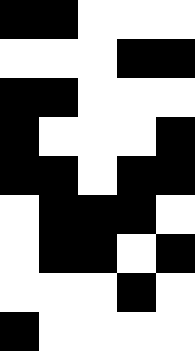[["black", "black", "white", "white", "white"], ["white", "white", "white", "black", "black"], ["black", "black", "white", "white", "white"], ["black", "white", "white", "white", "black"], ["black", "black", "white", "black", "black"], ["white", "black", "black", "black", "white"], ["white", "black", "black", "white", "black"], ["white", "white", "white", "black", "white"], ["black", "white", "white", "white", "white"]]